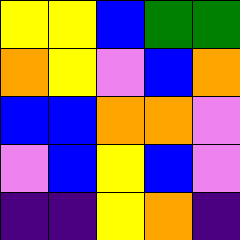[["yellow", "yellow", "blue", "green", "green"], ["orange", "yellow", "violet", "blue", "orange"], ["blue", "blue", "orange", "orange", "violet"], ["violet", "blue", "yellow", "blue", "violet"], ["indigo", "indigo", "yellow", "orange", "indigo"]]